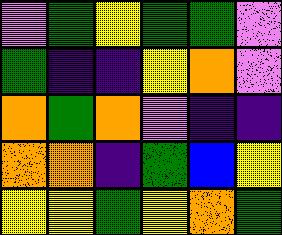[["violet", "green", "yellow", "green", "green", "violet"], ["green", "indigo", "indigo", "yellow", "orange", "violet"], ["orange", "green", "orange", "violet", "indigo", "indigo"], ["orange", "orange", "indigo", "green", "blue", "yellow"], ["yellow", "yellow", "green", "yellow", "orange", "green"]]